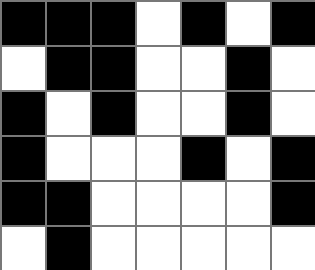[["black", "black", "black", "white", "black", "white", "black"], ["white", "black", "black", "white", "white", "black", "white"], ["black", "white", "black", "white", "white", "black", "white"], ["black", "white", "white", "white", "black", "white", "black"], ["black", "black", "white", "white", "white", "white", "black"], ["white", "black", "white", "white", "white", "white", "white"]]